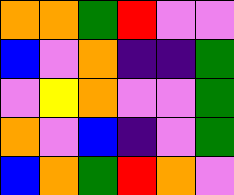[["orange", "orange", "green", "red", "violet", "violet"], ["blue", "violet", "orange", "indigo", "indigo", "green"], ["violet", "yellow", "orange", "violet", "violet", "green"], ["orange", "violet", "blue", "indigo", "violet", "green"], ["blue", "orange", "green", "red", "orange", "violet"]]